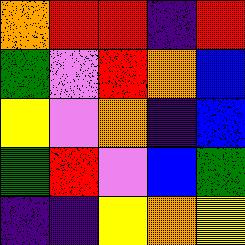[["orange", "red", "red", "indigo", "red"], ["green", "violet", "red", "orange", "blue"], ["yellow", "violet", "orange", "indigo", "blue"], ["green", "red", "violet", "blue", "green"], ["indigo", "indigo", "yellow", "orange", "yellow"]]